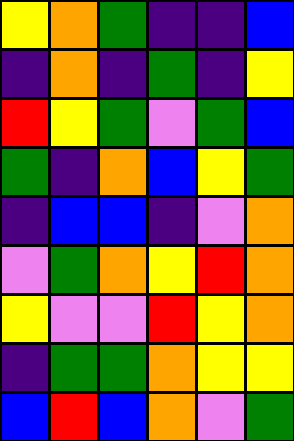[["yellow", "orange", "green", "indigo", "indigo", "blue"], ["indigo", "orange", "indigo", "green", "indigo", "yellow"], ["red", "yellow", "green", "violet", "green", "blue"], ["green", "indigo", "orange", "blue", "yellow", "green"], ["indigo", "blue", "blue", "indigo", "violet", "orange"], ["violet", "green", "orange", "yellow", "red", "orange"], ["yellow", "violet", "violet", "red", "yellow", "orange"], ["indigo", "green", "green", "orange", "yellow", "yellow"], ["blue", "red", "blue", "orange", "violet", "green"]]